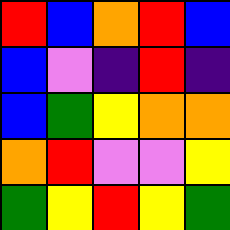[["red", "blue", "orange", "red", "blue"], ["blue", "violet", "indigo", "red", "indigo"], ["blue", "green", "yellow", "orange", "orange"], ["orange", "red", "violet", "violet", "yellow"], ["green", "yellow", "red", "yellow", "green"]]